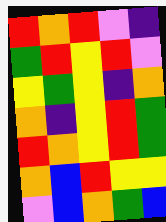[["red", "orange", "red", "violet", "indigo"], ["green", "red", "yellow", "red", "violet"], ["yellow", "green", "yellow", "indigo", "orange"], ["orange", "indigo", "yellow", "red", "green"], ["red", "orange", "yellow", "red", "green"], ["orange", "blue", "red", "yellow", "yellow"], ["violet", "blue", "orange", "green", "blue"]]